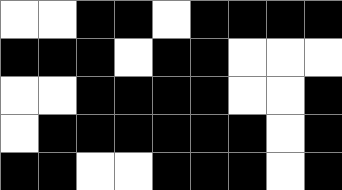[["white", "white", "black", "black", "white", "black", "black", "black", "black"], ["black", "black", "black", "white", "black", "black", "white", "white", "white"], ["white", "white", "black", "black", "black", "black", "white", "white", "black"], ["white", "black", "black", "black", "black", "black", "black", "white", "black"], ["black", "black", "white", "white", "black", "black", "black", "white", "black"]]